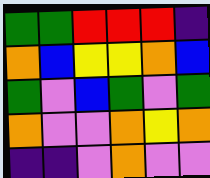[["green", "green", "red", "red", "red", "indigo"], ["orange", "blue", "yellow", "yellow", "orange", "blue"], ["green", "violet", "blue", "green", "violet", "green"], ["orange", "violet", "violet", "orange", "yellow", "orange"], ["indigo", "indigo", "violet", "orange", "violet", "violet"]]